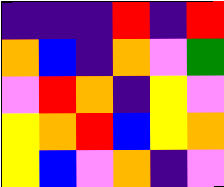[["indigo", "indigo", "indigo", "red", "indigo", "red"], ["orange", "blue", "indigo", "orange", "violet", "green"], ["violet", "red", "orange", "indigo", "yellow", "violet"], ["yellow", "orange", "red", "blue", "yellow", "orange"], ["yellow", "blue", "violet", "orange", "indigo", "violet"]]